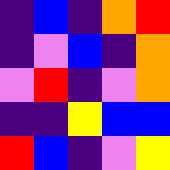[["indigo", "blue", "indigo", "orange", "red"], ["indigo", "violet", "blue", "indigo", "orange"], ["violet", "red", "indigo", "violet", "orange"], ["indigo", "indigo", "yellow", "blue", "blue"], ["red", "blue", "indigo", "violet", "yellow"]]